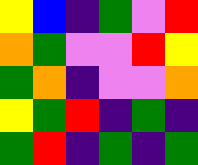[["yellow", "blue", "indigo", "green", "violet", "red"], ["orange", "green", "violet", "violet", "red", "yellow"], ["green", "orange", "indigo", "violet", "violet", "orange"], ["yellow", "green", "red", "indigo", "green", "indigo"], ["green", "red", "indigo", "green", "indigo", "green"]]